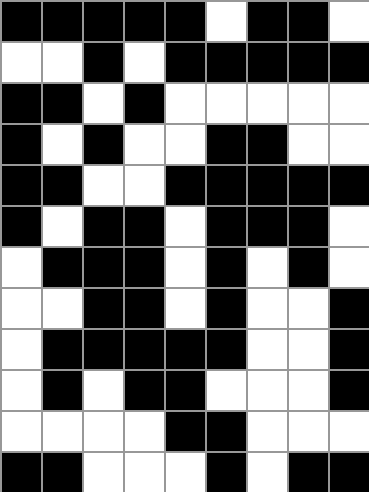[["black", "black", "black", "black", "black", "white", "black", "black", "white"], ["white", "white", "black", "white", "black", "black", "black", "black", "black"], ["black", "black", "white", "black", "white", "white", "white", "white", "white"], ["black", "white", "black", "white", "white", "black", "black", "white", "white"], ["black", "black", "white", "white", "black", "black", "black", "black", "black"], ["black", "white", "black", "black", "white", "black", "black", "black", "white"], ["white", "black", "black", "black", "white", "black", "white", "black", "white"], ["white", "white", "black", "black", "white", "black", "white", "white", "black"], ["white", "black", "black", "black", "black", "black", "white", "white", "black"], ["white", "black", "white", "black", "black", "white", "white", "white", "black"], ["white", "white", "white", "white", "black", "black", "white", "white", "white"], ["black", "black", "white", "white", "white", "black", "white", "black", "black"]]